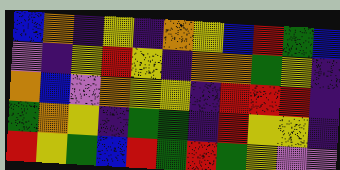[["blue", "orange", "indigo", "yellow", "indigo", "orange", "yellow", "blue", "red", "green", "blue"], ["violet", "indigo", "yellow", "red", "yellow", "indigo", "orange", "orange", "green", "yellow", "indigo"], ["orange", "blue", "violet", "orange", "yellow", "yellow", "indigo", "red", "red", "red", "indigo"], ["green", "orange", "yellow", "indigo", "green", "green", "indigo", "red", "yellow", "yellow", "indigo"], ["red", "yellow", "green", "blue", "red", "green", "red", "green", "yellow", "violet", "violet"]]